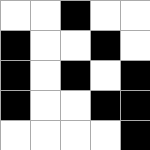[["white", "white", "black", "white", "white"], ["black", "white", "white", "black", "white"], ["black", "white", "black", "white", "black"], ["black", "white", "white", "black", "black"], ["white", "white", "white", "white", "black"]]